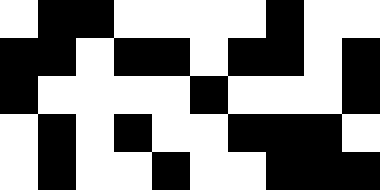[["white", "black", "black", "white", "white", "white", "white", "black", "white", "white"], ["black", "black", "white", "black", "black", "white", "black", "black", "white", "black"], ["black", "white", "white", "white", "white", "black", "white", "white", "white", "black"], ["white", "black", "white", "black", "white", "white", "black", "black", "black", "white"], ["white", "black", "white", "white", "black", "white", "white", "black", "black", "black"]]